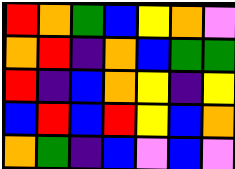[["red", "orange", "green", "blue", "yellow", "orange", "violet"], ["orange", "red", "indigo", "orange", "blue", "green", "green"], ["red", "indigo", "blue", "orange", "yellow", "indigo", "yellow"], ["blue", "red", "blue", "red", "yellow", "blue", "orange"], ["orange", "green", "indigo", "blue", "violet", "blue", "violet"]]